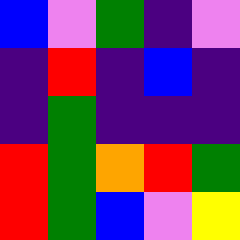[["blue", "violet", "green", "indigo", "violet"], ["indigo", "red", "indigo", "blue", "indigo"], ["indigo", "green", "indigo", "indigo", "indigo"], ["red", "green", "orange", "red", "green"], ["red", "green", "blue", "violet", "yellow"]]